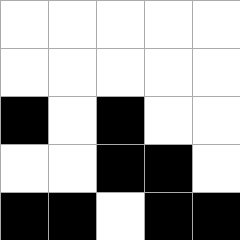[["white", "white", "white", "white", "white"], ["white", "white", "white", "white", "white"], ["black", "white", "black", "white", "white"], ["white", "white", "black", "black", "white"], ["black", "black", "white", "black", "black"]]